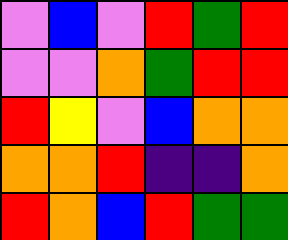[["violet", "blue", "violet", "red", "green", "red"], ["violet", "violet", "orange", "green", "red", "red"], ["red", "yellow", "violet", "blue", "orange", "orange"], ["orange", "orange", "red", "indigo", "indigo", "orange"], ["red", "orange", "blue", "red", "green", "green"]]